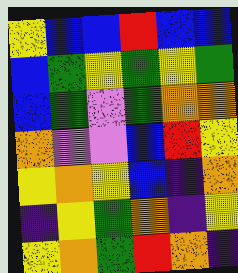[["yellow", "blue", "blue", "red", "blue", "blue"], ["blue", "green", "yellow", "green", "yellow", "green"], ["blue", "green", "violet", "green", "orange", "orange"], ["orange", "violet", "violet", "blue", "red", "yellow"], ["yellow", "orange", "yellow", "blue", "indigo", "orange"], ["indigo", "yellow", "green", "orange", "indigo", "yellow"], ["yellow", "orange", "green", "red", "orange", "indigo"]]